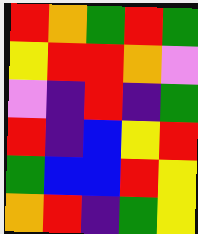[["red", "orange", "green", "red", "green"], ["yellow", "red", "red", "orange", "violet"], ["violet", "indigo", "red", "indigo", "green"], ["red", "indigo", "blue", "yellow", "red"], ["green", "blue", "blue", "red", "yellow"], ["orange", "red", "indigo", "green", "yellow"]]